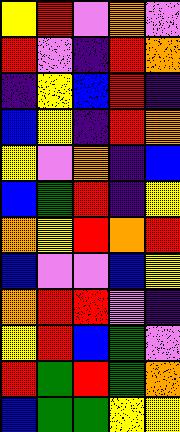[["yellow", "red", "violet", "orange", "violet"], ["red", "violet", "indigo", "red", "orange"], ["indigo", "yellow", "blue", "red", "indigo"], ["blue", "yellow", "indigo", "red", "orange"], ["yellow", "violet", "orange", "indigo", "blue"], ["blue", "green", "red", "indigo", "yellow"], ["orange", "yellow", "red", "orange", "red"], ["blue", "violet", "violet", "blue", "yellow"], ["orange", "red", "red", "violet", "indigo"], ["yellow", "red", "blue", "green", "violet"], ["red", "green", "red", "green", "orange"], ["blue", "green", "green", "yellow", "yellow"]]